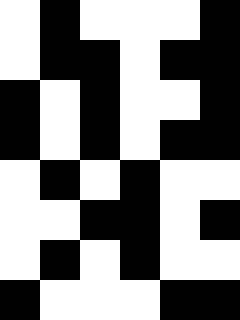[["white", "black", "white", "white", "white", "black"], ["white", "black", "black", "white", "black", "black"], ["black", "white", "black", "white", "white", "black"], ["black", "white", "black", "white", "black", "black"], ["white", "black", "white", "black", "white", "white"], ["white", "white", "black", "black", "white", "black"], ["white", "black", "white", "black", "white", "white"], ["black", "white", "white", "white", "black", "black"]]